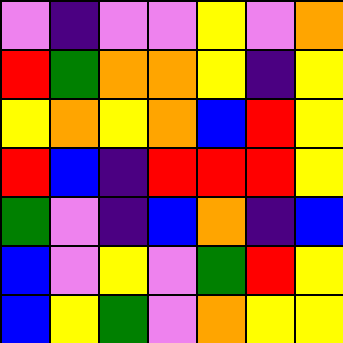[["violet", "indigo", "violet", "violet", "yellow", "violet", "orange"], ["red", "green", "orange", "orange", "yellow", "indigo", "yellow"], ["yellow", "orange", "yellow", "orange", "blue", "red", "yellow"], ["red", "blue", "indigo", "red", "red", "red", "yellow"], ["green", "violet", "indigo", "blue", "orange", "indigo", "blue"], ["blue", "violet", "yellow", "violet", "green", "red", "yellow"], ["blue", "yellow", "green", "violet", "orange", "yellow", "yellow"]]